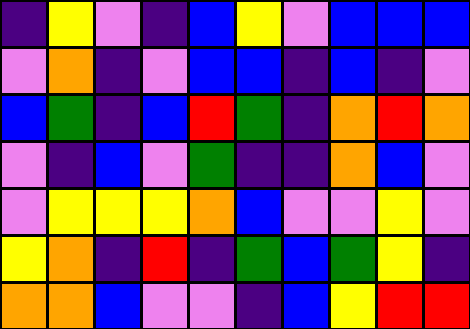[["indigo", "yellow", "violet", "indigo", "blue", "yellow", "violet", "blue", "blue", "blue"], ["violet", "orange", "indigo", "violet", "blue", "blue", "indigo", "blue", "indigo", "violet"], ["blue", "green", "indigo", "blue", "red", "green", "indigo", "orange", "red", "orange"], ["violet", "indigo", "blue", "violet", "green", "indigo", "indigo", "orange", "blue", "violet"], ["violet", "yellow", "yellow", "yellow", "orange", "blue", "violet", "violet", "yellow", "violet"], ["yellow", "orange", "indigo", "red", "indigo", "green", "blue", "green", "yellow", "indigo"], ["orange", "orange", "blue", "violet", "violet", "indigo", "blue", "yellow", "red", "red"]]